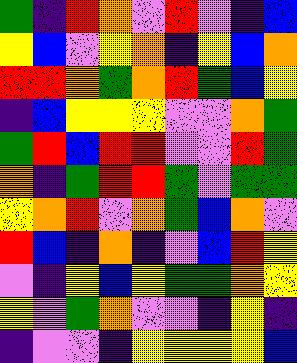[["green", "indigo", "red", "orange", "violet", "red", "violet", "indigo", "blue"], ["yellow", "blue", "violet", "yellow", "orange", "indigo", "yellow", "blue", "orange"], ["red", "red", "orange", "green", "orange", "red", "green", "blue", "yellow"], ["indigo", "blue", "yellow", "yellow", "yellow", "violet", "violet", "orange", "green"], ["green", "red", "blue", "red", "red", "violet", "violet", "red", "green"], ["orange", "indigo", "green", "red", "red", "green", "violet", "green", "green"], ["yellow", "orange", "red", "violet", "orange", "green", "blue", "orange", "violet"], ["red", "blue", "indigo", "orange", "indigo", "violet", "blue", "red", "yellow"], ["violet", "indigo", "yellow", "blue", "yellow", "green", "green", "orange", "yellow"], ["yellow", "violet", "green", "orange", "violet", "violet", "indigo", "yellow", "indigo"], ["indigo", "violet", "violet", "indigo", "yellow", "yellow", "yellow", "yellow", "blue"]]